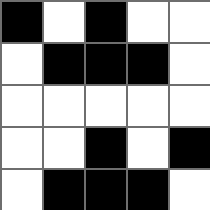[["black", "white", "black", "white", "white"], ["white", "black", "black", "black", "white"], ["white", "white", "white", "white", "white"], ["white", "white", "black", "white", "black"], ["white", "black", "black", "black", "white"]]